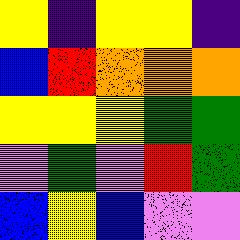[["yellow", "indigo", "yellow", "yellow", "indigo"], ["blue", "red", "orange", "orange", "orange"], ["yellow", "yellow", "yellow", "green", "green"], ["violet", "green", "violet", "red", "green"], ["blue", "yellow", "blue", "violet", "violet"]]